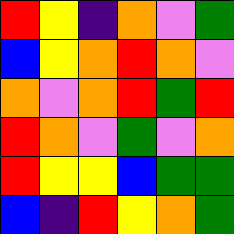[["red", "yellow", "indigo", "orange", "violet", "green"], ["blue", "yellow", "orange", "red", "orange", "violet"], ["orange", "violet", "orange", "red", "green", "red"], ["red", "orange", "violet", "green", "violet", "orange"], ["red", "yellow", "yellow", "blue", "green", "green"], ["blue", "indigo", "red", "yellow", "orange", "green"]]